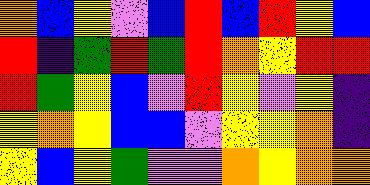[["orange", "blue", "yellow", "violet", "blue", "red", "blue", "red", "yellow", "blue"], ["red", "indigo", "green", "red", "green", "red", "orange", "yellow", "red", "red"], ["red", "green", "yellow", "blue", "violet", "red", "yellow", "violet", "yellow", "indigo"], ["yellow", "orange", "yellow", "blue", "blue", "violet", "yellow", "yellow", "orange", "indigo"], ["yellow", "blue", "yellow", "green", "violet", "violet", "orange", "yellow", "orange", "orange"]]